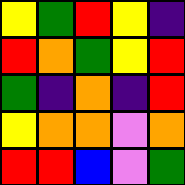[["yellow", "green", "red", "yellow", "indigo"], ["red", "orange", "green", "yellow", "red"], ["green", "indigo", "orange", "indigo", "red"], ["yellow", "orange", "orange", "violet", "orange"], ["red", "red", "blue", "violet", "green"]]